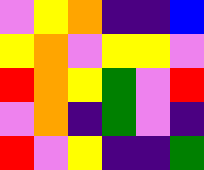[["violet", "yellow", "orange", "indigo", "indigo", "blue"], ["yellow", "orange", "violet", "yellow", "yellow", "violet"], ["red", "orange", "yellow", "green", "violet", "red"], ["violet", "orange", "indigo", "green", "violet", "indigo"], ["red", "violet", "yellow", "indigo", "indigo", "green"]]